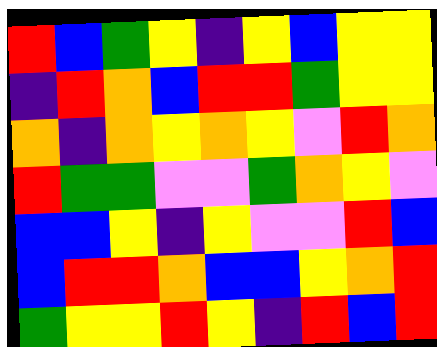[["red", "blue", "green", "yellow", "indigo", "yellow", "blue", "yellow", "yellow"], ["indigo", "red", "orange", "blue", "red", "red", "green", "yellow", "yellow"], ["orange", "indigo", "orange", "yellow", "orange", "yellow", "violet", "red", "orange"], ["red", "green", "green", "violet", "violet", "green", "orange", "yellow", "violet"], ["blue", "blue", "yellow", "indigo", "yellow", "violet", "violet", "red", "blue"], ["blue", "red", "red", "orange", "blue", "blue", "yellow", "orange", "red"], ["green", "yellow", "yellow", "red", "yellow", "indigo", "red", "blue", "red"]]